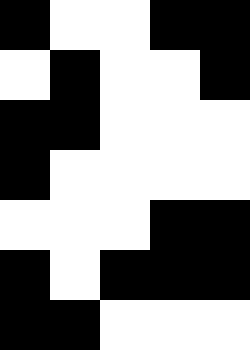[["black", "white", "white", "black", "black"], ["white", "black", "white", "white", "black"], ["black", "black", "white", "white", "white"], ["black", "white", "white", "white", "white"], ["white", "white", "white", "black", "black"], ["black", "white", "black", "black", "black"], ["black", "black", "white", "white", "white"]]